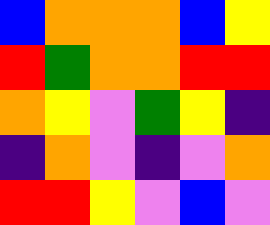[["blue", "orange", "orange", "orange", "blue", "yellow"], ["red", "green", "orange", "orange", "red", "red"], ["orange", "yellow", "violet", "green", "yellow", "indigo"], ["indigo", "orange", "violet", "indigo", "violet", "orange"], ["red", "red", "yellow", "violet", "blue", "violet"]]